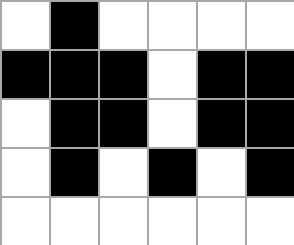[["white", "black", "white", "white", "white", "white"], ["black", "black", "black", "white", "black", "black"], ["white", "black", "black", "white", "black", "black"], ["white", "black", "white", "black", "white", "black"], ["white", "white", "white", "white", "white", "white"]]